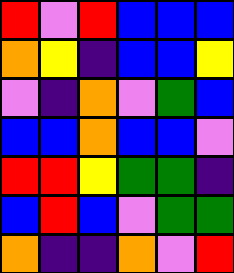[["red", "violet", "red", "blue", "blue", "blue"], ["orange", "yellow", "indigo", "blue", "blue", "yellow"], ["violet", "indigo", "orange", "violet", "green", "blue"], ["blue", "blue", "orange", "blue", "blue", "violet"], ["red", "red", "yellow", "green", "green", "indigo"], ["blue", "red", "blue", "violet", "green", "green"], ["orange", "indigo", "indigo", "orange", "violet", "red"]]